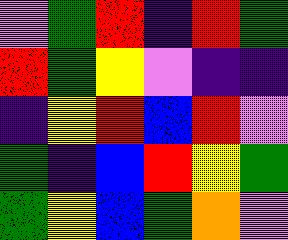[["violet", "green", "red", "indigo", "red", "green"], ["red", "green", "yellow", "violet", "indigo", "indigo"], ["indigo", "yellow", "red", "blue", "red", "violet"], ["green", "indigo", "blue", "red", "yellow", "green"], ["green", "yellow", "blue", "green", "orange", "violet"]]